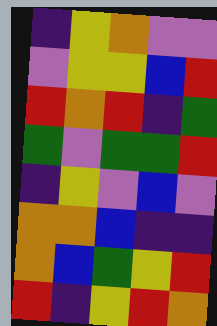[["indigo", "yellow", "orange", "violet", "violet"], ["violet", "yellow", "yellow", "blue", "red"], ["red", "orange", "red", "indigo", "green"], ["green", "violet", "green", "green", "red"], ["indigo", "yellow", "violet", "blue", "violet"], ["orange", "orange", "blue", "indigo", "indigo"], ["orange", "blue", "green", "yellow", "red"], ["red", "indigo", "yellow", "red", "orange"]]